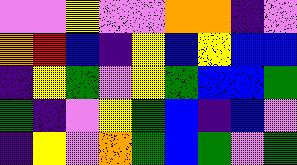[["violet", "violet", "yellow", "violet", "violet", "orange", "orange", "indigo", "violet"], ["orange", "red", "blue", "indigo", "yellow", "blue", "yellow", "blue", "blue"], ["indigo", "yellow", "green", "violet", "yellow", "green", "blue", "blue", "green"], ["green", "indigo", "violet", "yellow", "green", "blue", "indigo", "blue", "violet"], ["indigo", "yellow", "violet", "orange", "green", "blue", "green", "violet", "green"]]